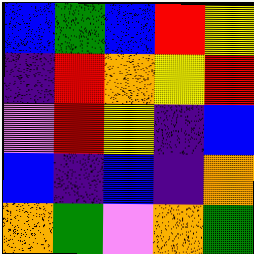[["blue", "green", "blue", "red", "yellow"], ["indigo", "red", "orange", "yellow", "red"], ["violet", "red", "yellow", "indigo", "blue"], ["blue", "indigo", "blue", "indigo", "orange"], ["orange", "green", "violet", "orange", "green"]]